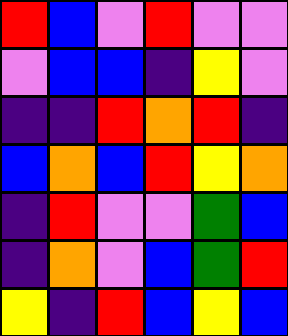[["red", "blue", "violet", "red", "violet", "violet"], ["violet", "blue", "blue", "indigo", "yellow", "violet"], ["indigo", "indigo", "red", "orange", "red", "indigo"], ["blue", "orange", "blue", "red", "yellow", "orange"], ["indigo", "red", "violet", "violet", "green", "blue"], ["indigo", "orange", "violet", "blue", "green", "red"], ["yellow", "indigo", "red", "blue", "yellow", "blue"]]